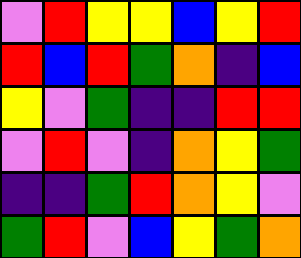[["violet", "red", "yellow", "yellow", "blue", "yellow", "red"], ["red", "blue", "red", "green", "orange", "indigo", "blue"], ["yellow", "violet", "green", "indigo", "indigo", "red", "red"], ["violet", "red", "violet", "indigo", "orange", "yellow", "green"], ["indigo", "indigo", "green", "red", "orange", "yellow", "violet"], ["green", "red", "violet", "blue", "yellow", "green", "orange"]]